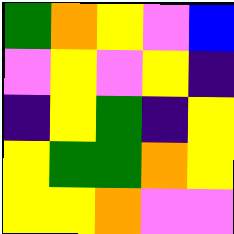[["green", "orange", "yellow", "violet", "blue"], ["violet", "yellow", "violet", "yellow", "indigo"], ["indigo", "yellow", "green", "indigo", "yellow"], ["yellow", "green", "green", "orange", "yellow"], ["yellow", "yellow", "orange", "violet", "violet"]]